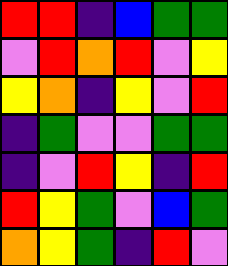[["red", "red", "indigo", "blue", "green", "green"], ["violet", "red", "orange", "red", "violet", "yellow"], ["yellow", "orange", "indigo", "yellow", "violet", "red"], ["indigo", "green", "violet", "violet", "green", "green"], ["indigo", "violet", "red", "yellow", "indigo", "red"], ["red", "yellow", "green", "violet", "blue", "green"], ["orange", "yellow", "green", "indigo", "red", "violet"]]